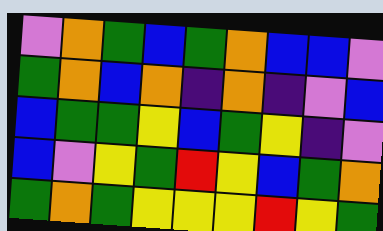[["violet", "orange", "green", "blue", "green", "orange", "blue", "blue", "violet"], ["green", "orange", "blue", "orange", "indigo", "orange", "indigo", "violet", "blue"], ["blue", "green", "green", "yellow", "blue", "green", "yellow", "indigo", "violet"], ["blue", "violet", "yellow", "green", "red", "yellow", "blue", "green", "orange"], ["green", "orange", "green", "yellow", "yellow", "yellow", "red", "yellow", "green"]]